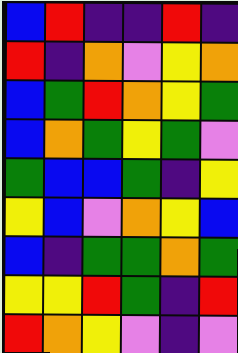[["blue", "red", "indigo", "indigo", "red", "indigo"], ["red", "indigo", "orange", "violet", "yellow", "orange"], ["blue", "green", "red", "orange", "yellow", "green"], ["blue", "orange", "green", "yellow", "green", "violet"], ["green", "blue", "blue", "green", "indigo", "yellow"], ["yellow", "blue", "violet", "orange", "yellow", "blue"], ["blue", "indigo", "green", "green", "orange", "green"], ["yellow", "yellow", "red", "green", "indigo", "red"], ["red", "orange", "yellow", "violet", "indigo", "violet"]]